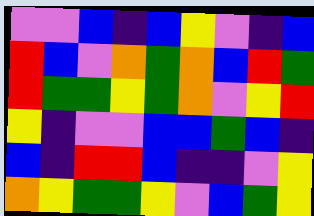[["violet", "violet", "blue", "indigo", "blue", "yellow", "violet", "indigo", "blue"], ["red", "blue", "violet", "orange", "green", "orange", "blue", "red", "green"], ["red", "green", "green", "yellow", "green", "orange", "violet", "yellow", "red"], ["yellow", "indigo", "violet", "violet", "blue", "blue", "green", "blue", "indigo"], ["blue", "indigo", "red", "red", "blue", "indigo", "indigo", "violet", "yellow"], ["orange", "yellow", "green", "green", "yellow", "violet", "blue", "green", "yellow"]]